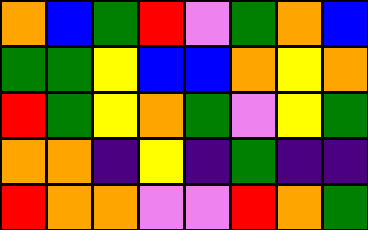[["orange", "blue", "green", "red", "violet", "green", "orange", "blue"], ["green", "green", "yellow", "blue", "blue", "orange", "yellow", "orange"], ["red", "green", "yellow", "orange", "green", "violet", "yellow", "green"], ["orange", "orange", "indigo", "yellow", "indigo", "green", "indigo", "indigo"], ["red", "orange", "orange", "violet", "violet", "red", "orange", "green"]]